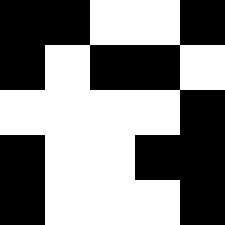[["black", "black", "white", "white", "black"], ["black", "white", "black", "black", "white"], ["white", "white", "white", "white", "black"], ["black", "white", "white", "black", "black"], ["black", "white", "white", "white", "black"]]